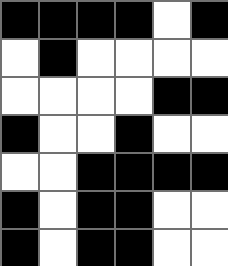[["black", "black", "black", "black", "white", "black"], ["white", "black", "white", "white", "white", "white"], ["white", "white", "white", "white", "black", "black"], ["black", "white", "white", "black", "white", "white"], ["white", "white", "black", "black", "black", "black"], ["black", "white", "black", "black", "white", "white"], ["black", "white", "black", "black", "white", "white"]]